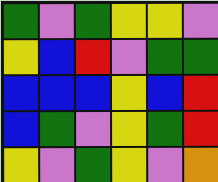[["green", "violet", "green", "yellow", "yellow", "violet"], ["yellow", "blue", "red", "violet", "green", "green"], ["blue", "blue", "blue", "yellow", "blue", "red"], ["blue", "green", "violet", "yellow", "green", "red"], ["yellow", "violet", "green", "yellow", "violet", "orange"]]